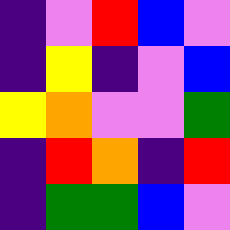[["indigo", "violet", "red", "blue", "violet"], ["indigo", "yellow", "indigo", "violet", "blue"], ["yellow", "orange", "violet", "violet", "green"], ["indigo", "red", "orange", "indigo", "red"], ["indigo", "green", "green", "blue", "violet"]]